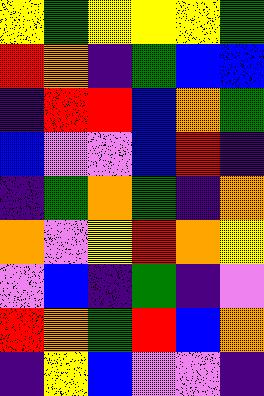[["yellow", "green", "yellow", "yellow", "yellow", "green"], ["red", "orange", "indigo", "green", "blue", "blue"], ["indigo", "red", "red", "blue", "orange", "green"], ["blue", "violet", "violet", "blue", "red", "indigo"], ["indigo", "green", "orange", "green", "indigo", "orange"], ["orange", "violet", "yellow", "red", "orange", "yellow"], ["violet", "blue", "indigo", "green", "indigo", "violet"], ["red", "orange", "green", "red", "blue", "orange"], ["indigo", "yellow", "blue", "violet", "violet", "indigo"]]